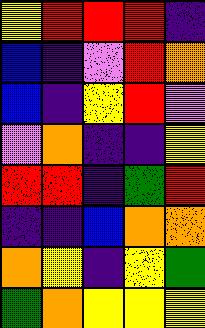[["yellow", "red", "red", "red", "indigo"], ["blue", "indigo", "violet", "red", "orange"], ["blue", "indigo", "yellow", "red", "violet"], ["violet", "orange", "indigo", "indigo", "yellow"], ["red", "red", "indigo", "green", "red"], ["indigo", "indigo", "blue", "orange", "orange"], ["orange", "yellow", "indigo", "yellow", "green"], ["green", "orange", "yellow", "yellow", "yellow"]]